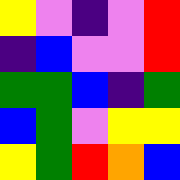[["yellow", "violet", "indigo", "violet", "red"], ["indigo", "blue", "violet", "violet", "red"], ["green", "green", "blue", "indigo", "green"], ["blue", "green", "violet", "yellow", "yellow"], ["yellow", "green", "red", "orange", "blue"]]